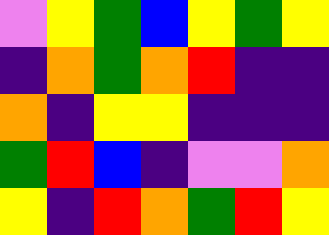[["violet", "yellow", "green", "blue", "yellow", "green", "yellow"], ["indigo", "orange", "green", "orange", "red", "indigo", "indigo"], ["orange", "indigo", "yellow", "yellow", "indigo", "indigo", "indigo"], ["green", "red", "blue", "indigo", "violet", "violet", "orange"], ["yellow", "indigo", "red", "orange", "green", "red", "yellow"]]